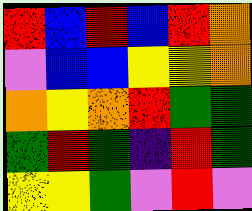[["red", "blue", "red", "blue", "red", "orange"], ["violet", "blue", "blue", "yellow", "yellow", "orange"], ["orange", "yellow", "orange", "red", "green", "green"], ["green", "red", "green", "indigo", "red", "green"], ["yellow", "yellow", "green", "violet", "red", "violet"]]